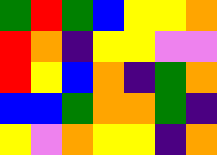[["green", "red", "green", "blue", "yellow", "yellow", "orange"], ["red", "orange", "indigo", "yellow", "yellow", "violet", "violet"], ["red", "yellow", "blue", "orange", "indigo", "green", "orange"], ["blue", "blue", "green", "orange", "orange", "green", "indigo"], ["yellow", "violet", "orange", "yellow", "yellow", "indigo", "orange"]]